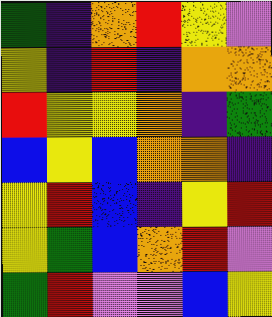[["green", "indigo", "orange", "red", "yellow", "violet"], ["yellow", "indigo", "red", "indigo", "orange", "orange"], ["red", "yellow", "yellow", "orange", "indigo", "green"], ["blue", "yellow", "blue", "orange", "orange", "indigo"], ["yellow", "red", "blue", "indigo", "yellow", "red"], ["yellow", "green", "blue", "orange", "red", "violet"], ["green", "red", "violet", "violet", "blue", "yellow"]]